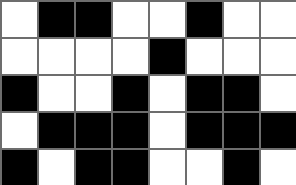[["white", "black", "black", "white", "white", "black", "white", "white"], ["white", "white", "white", "white", "black", "white", "white", "white"], ["black", "white", "white", "black", "white", "black", "black", "white"], ["white", "black", "black", "black", "white", "black", "black", "black"], ["black", "white", "black", "black", "white", "white", "black", "white"]]